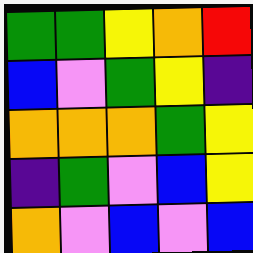[["green", "green", "yellow", "orange", "red"], ["blue", "violet", "green", "yellow", "indigo"], ["orange", "orange", "orange", "green", "yellow"], ["indigo", "green", "violet", "blue", "yellow"], ["orange", "violet", "blue", "violet", "blue"]]